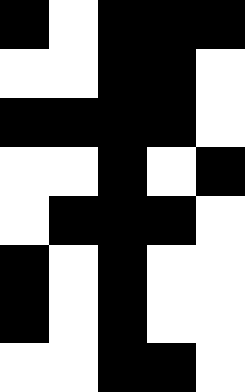[["black", "white", "black", "black", "black"], ["white", "white", "black", "black", "white"], ["black", "black", "black", "black", "white"], ["white", "white", "black", "white", "black"], ["white", "black", "black", "black", "white"], ["black", "white", "black", "white", "white"], ["black", "white", "black", "white", "white"], ["white", "white", "black", "black", "white"]]